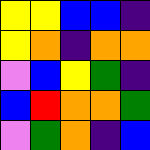[["yellow", "yellow", "blue", "blue", "indigo"], ["yellow", "orange", "indigo", "orange", "orange"], ["violet", "blue", "yellow", "green", "indigo"], ["blue", "red", "orange", "orange", "green"], ["violet", "green", "orange", "indigo", "blue"]]